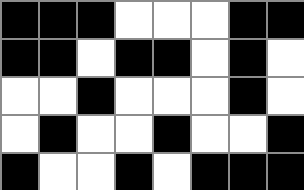[["black", "black", "black", "white", "white", "white", "black", "black"], ["black", "black", "white", "black", "black", "white", "black", "white"], ["white", "white", "black", "white", "white", "white", "black", "white"], ["white", "black", "white", "white", "black", "white", "white", "black"], ["black", "white", "white", "black", "white", "black", "black", "black"]]